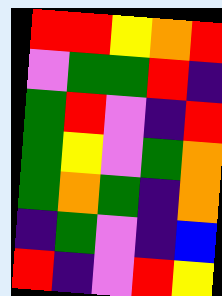[["red", "red", "yellow", "orange", "red"], ["violet", "green", "green", "red", "indigo"], ["green", "red", "violet", "indigo", "red"], ["green", "yellow", "violet", "green", "orange"], ["green", "orange", "green", "indigo", "orange"], ["indigo", "green", "violet", "indigo", "blue"], ["red", "indigo", "violet", "red", "yellow"]]